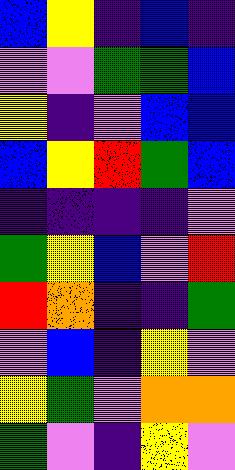[["blue", "yellow", "indigo", "blue", "indigo"], ["violet", "violet", "green", "green", "blue"], ["yellow", "indigo", "violet", "blue", "blue"], ["blue", "yellow", "red", "green", "blue"], ["indigo", "indigo", "indigo", "indigo", "violet"], ["green", "yellow", "blue", "violet", "red"], ["red", "orange", "indigo", "indigo", "green"], ["violet", "blue", "indigo", "yellow", "violet"], ["yellow", "green", "violet", "orange", "orange"], ["green", "violet", "indigo", "yellow", "violet"]]